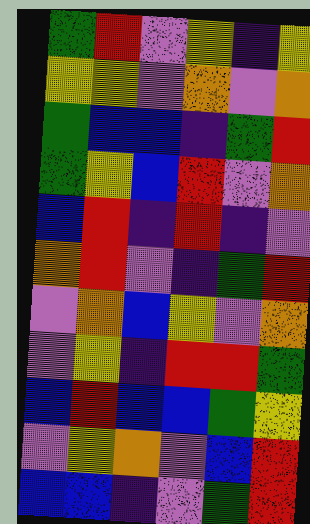[["green", "red", "violet", "yellow", "indigo", "yellow"], ["yellow", "yellow", "violet", "orange", "violet", "orange"], ["green", "blue", "blue", "indigo", "green", "red"], ["green", "yellow", "blue", "red", "violet", "orange"], ["blue", "red", "indigo", "red", "indigo", "violet"], ["orange", "red", "violet", "indigo", "green", "red"], ["violet", "orange", "blue", "yellow", "violet", "orange"], ["violet", "yellow", "indigo", "red", "red", "green"], ["blue", "red", "blue", "blue", "green", "yellow"], ["violet", "yellow", "orange", "violet", "blue", "red"], ["blue", "blue", "indigo", "violet", "green", "red"]]